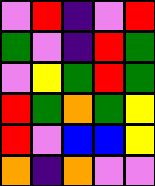[["violet", "red", "indigo", "violet", "red"], ["green", "violet", "indigo", "red", "green"], ["violet", "yellow", "green", "red", "green"], ["red", "green", "orange", "green", "yellow"], ["red", "violet", "blue", "blue", "yellow"], ["orange", "indigo", "orange", "violet", "violet"]]